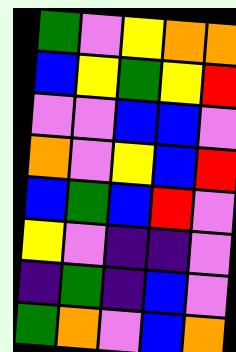[["green", "violet", "yellow", "orange", "orange"], ["blue", "yellow", "green", "yellow", "red"], ["violet", "violet", "blue", "blue", "violet"], ["orange", "violet", "yellow", "blue", "red"], ["blue", "green", "blue", "red", "violet"], ["yellow", "violet", "indigo", "indigo", "violet"], ["indigo", "green", "indigo", "blue", "violet"], ["green", "orange", "violet", "blue", "orange"]]